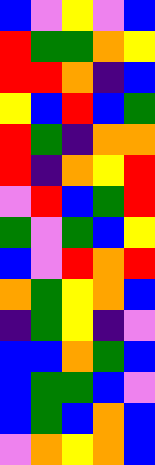[["blue", "violet", "yellow", "violet", "blue"], ["red", "green", "green", "orange", "yellow"], ["red", "red", "orange", "indigo", "blue"], ["yellow", "blue", "red", "blue", "green"], ["red", "green", "indigo", "orange", "orange"], ["red", "indigo", "orange", "yellow", "red"], ["violet", "red", "blue", "green", "red"], ["green", "violet", "green", "blue", "yellow"], ["blue", "violet", "red", "orange", "red"], ["orange", "green", "yellow", "orange", "blue"], ["indigo", "green", "yellow", "indigo", "violet"], ["blue", "blue", "orange", "green", "blue"], ["blue", "green", "green", "blue", "violet"], ["blue", "green", "blue", "orange", "blue"], ["violet", "orange", "yellow", "orange", "blue"]]